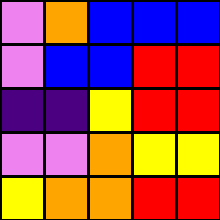[["violet", "orange", "blue", "blue", "blue"], ["violet", "blue", "blue", "red", "red"], ["indigo", "indigo", "yellow", "red", "red"], ["violet", "violet", "orange", "yellow", "yellow"], ["yellow", "orange", "orange", "red", "red"]]